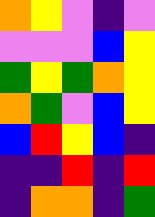[["orange", "yellow", "violet", "indigo", "violet"], ["violet", "violet", "violet", "blue", "yellow"], ["green", "yellow", "green", "orange", "yellow"], ["orange", "green", "violet", "blue", "yellow"], ["blue", "red", "yellow", "blue", "indigo"], ["indigo", "indigo", "red", "indigo", "red"], ["indigo", "orange", "orange", "indigo", "green"]]